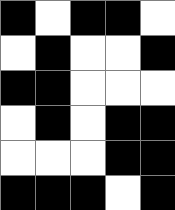[["black", "white", "black", "black", "white"], ["white", "black", "white", "white", "black"], ["black", "black", "white", "white", "white"], ["white", "black", "white", "black", "black"], ["white", "white", "white", "black", "black"], ["black", "black", "black", "white", "black"]]